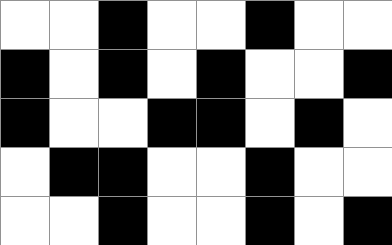[["white", "white", "black", "white", "white", "black", "white", "white"], ["black", "white", "black", "white", "black", "white", "white", "black"], ["black", "white", "white", "black", "black", "white", "black", "white"], ["white", "black", "black", "white", "white", "black", "white", "white"], ["white", "white", "black", "white", "white", "black", "white", "black"]]